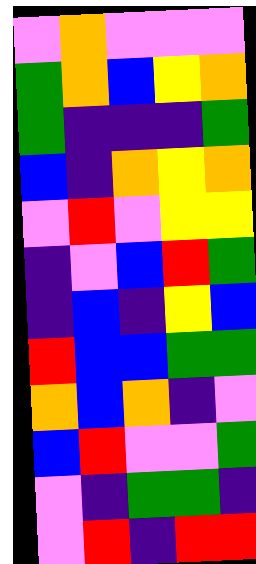[["violet", "orange", "violet", "violet", "violet"], ["green", "orange", "blue", "yellow", "orange"], ["green", "indigo", "indigo", "indigo", "green"], ["blue", "indigo", "orange", "yellow", "orange"], ["violet", "red", "violet", "yellow", "yellow"], ["indigo", "violet", "blue", "red", "green"], ["indigo", "blue", "indigo", "yellow", "blue"], ["red", "blue", "blue", "green", "green"], ["orange", "blue", "orange", "indigo", "violet"], ["blue", "red", "violet", "violet", "green"], ["violet", "indigo", "green", "green", "indigo"], ["violet", "red", "indigo", "red", "red"]]